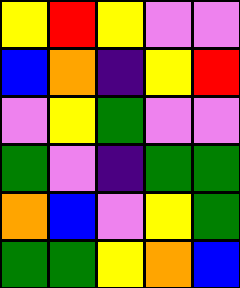[["yellow", "red", "yellow", "violet", "violet"], ["blue", "orange", "indigo", "yellow", "red"], ["violet", "yellow", "green", "violet", "violet"], ["green", "violet", "indigo", "green", "green"], ["orange", "blue", "violet", "yellow", "green"], ["green", "green", "yellow", "orange", "blue"]]